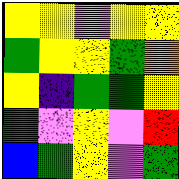[["yellow", "yellow", "violet", "yellow", "yellow"], ["green", "yellow", "yellow", "green", "orange"], ["yellow", "indigo", "green", "green", "yellow"], ["green", "violet", "yellow", "violet", "red"], ["blue", "green", "yellow", "violet", "green"]]